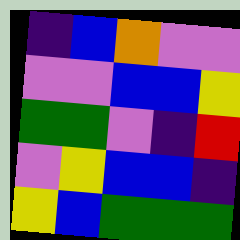[["indigo", "blue", "orange", "violet", "violet"], ["violet", "violet", "blue", "blue", "yellow"], ["green", "green", "violet", "indigo", "red"], ["violet", "yellow", "blue", "blue", "indigo"], ["yellow", "blue", "green", "green", "green"]]